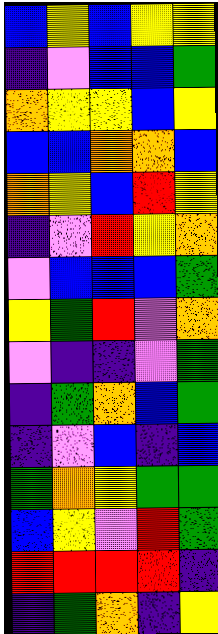[["blue", "yellow", "blue", "yellow", "yellow"], ["indigo", "violet", "blue", "blue", "green"], ["orange", "yellow", "yellow", "blue", "yellow"], ["blue", "blue", "orange", "orange", "blue"], ["orange", "yellow", "blue", "red", "yellow"], ["indigo", "violet", "red", "yellow", "orange"], ["violet", "blue", "blue", "blue", "green"], ["yellow", "green", "red", "violet", "orange"], ["violet", "indigo", "indigo", "violet", "green"], ["indigo", "green", "orange", "blue", "green"], ["indigo", "violet", "blue", "indigo", "blue"], ["green", "orange", "yellow", "green", "green"], ["blue", "yellow", "violet", "red", "green"], ["red", "red", "red", "red", "indigo"], ["indigo", "green", "orange", "indigo", "yellow"]]